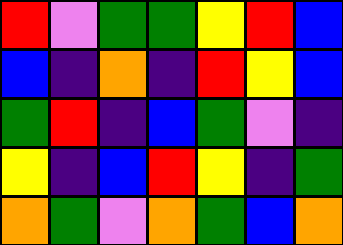[["red", "violet", "green", "green", "yellow", "red", "blue"], ["blue", "indigo", "orange", "indigo", "red", "yellow", "blue"], ["green", "red", "indigo", "blue", "green", "violet", "indigo"], ["yellow", "indigo", "blue", "red", "yellow", "indigo", "green"], ["orange", "green", "violet", "orange", "green", "blue", "orange"]]